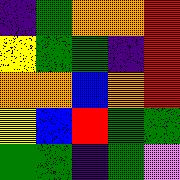[["indigo", "green", "orange", "orange", "red"], ["yellow", "green", "green", "indigo", "red"], ["orange", "orange", "blue", "orange", "red"], ["yellow", "blue", "red", "green", "green"], ["green", "green", "indigo", "green", "violet"]]